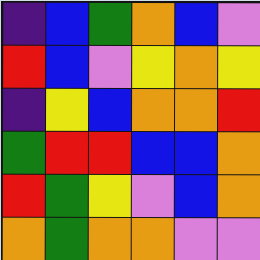[["indigo", "blue", "green", "orange", "blue", "violet"], ["red", "blue", "violet", "yellow", "orange", "yellow"], ["indigo", "yellow", "blue", "orange", "orange", "red"], ["green", "red", "red", "blue", "blue", "orange"], ["red", "green", "yellow", "violet", "blue", "orange"], ["orange", "green", "orange", "orange", "violet", "violet"]]